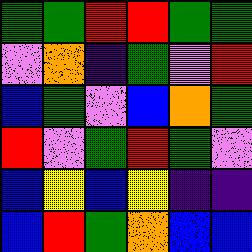[["green", "green", "red", "red", "green", "green"], ["violet", "orange", "indigo", "green", "violet", "red"], ["blue", "green", "violet", "blue", "orange", "green"], ["red", "violet", "green", "red", "green", "violet"], ["blue", "yellow", "blue", "yellow", "indigo", "indigo"], ["blue", "red", "green", "orange", "blue", "blue"]]